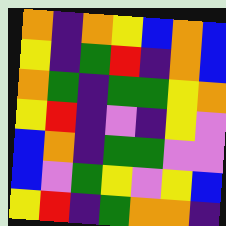[["orange", "indigo", "orange", "yellow", "blue", "orange", "blue"], ["yellow", "indigo", "green", "red", "indigo", "orange", "blue"], ["orange", "green", "indigo", "green", "green", "yellow", "orange"], ["yellow", "red", "indigo", "violet", "indigo", "yellow", "violet"], ["blue", "orange", "indigo", "green", "green", "violet", "violet"], ["blue", "violet", "green", "yellow", "violet", "yellow", "blue"], ["yellow", "red", "indigo", "green", "orange", "orange", "indigo"]]